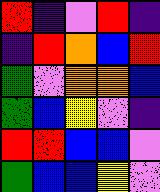[["red", "indigo", "violet", "red", "indigo"], ["indigo", "red", "orange", "blue", "red"], ["green", "violet", "orange", "orange", "blue"], ["green", "blue", "yellow", "violet", "indigo"], ["red", "red", "blue", "blue", "violet"], ["green", "blue", "blue", "yellow", "violet"]]